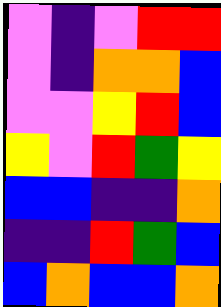[["violet", "indigo", "violet", "red", "red"], ["violet", "indigo", "orange", "orange", "blue"], ["violet", "violet", "yellow", "red", "blue"], ["yellow", "violet", "red", "green", "yellow"], ["blue", "blue", "indigo", "indigo", "orange"], ["indigo", "indigo", "red", "green", "blue"], ["blue", "orange", "blue", "blue", "orange"]]